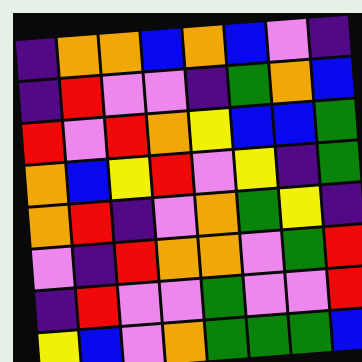[["indigo", "orange", "orange", "blue", "orange", "blue", "violet", "indigo"], ["indigo", "red", "violet", "violet", "indigo", "green", "orange", "blue"], ["red", "violet", "red", "orange", "yellow", "blue", "blue", "green"], ["orange", "blue", "yellow", "red", "violet", "yellow", "indigo", "green"], ["orange", "red", "indigo", "violet", "orange", "green", "yellow", "indigo"], ["violet", "indigo", "red", "orange", "orange", "violet", "green", "red"], ["indigo", "red", "violet", "violet", "green", "violet", "violet", "red"], ["yellow", "blue", "violet", "orange", "green", "green", "green", "blue"]]